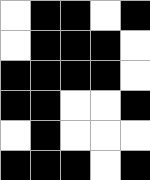[["white", "black", "black", "white", "black"], ["white", "black", "black", "black", "white"], ["black", "black", "black", "black", "white"], ["black", "black", "white", "white", "black"], ["white", "black", "white", "white", "white"], ["black", "black", "black", "white", "black"]]